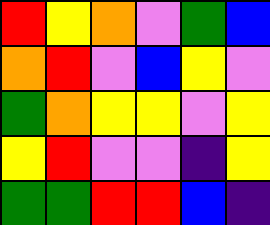[["red", "yellow", "orange", "violet", "green", "blue"], ["orange", "red", "violet", "blue", "yellow", "violet"], ["green", "orange", "yellow", "yellow", "violet", "yellow"], ["yellow", "red", "violet", "violet", "indigo", "yellow"], ["green", "green", "red", "red", "blue", "indigo"]]